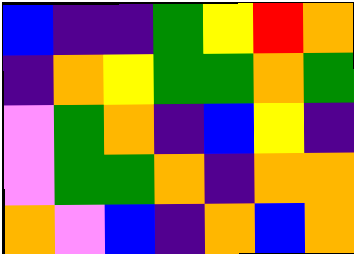[["blue", "indigo", "indigo", "green", "yellow", "red", "orange"], ["indigo", "orange", "yellow", "green", "green", "orange", "green"], ["violet", "green", "orange", "indigo", "blue", "yellow", "indigo"], ["violet", "green", "green", "orange", "indigo", "orange", "orange"], ["orange", "violet", "blue", "indigo", "orange", "blue", "orange"]]